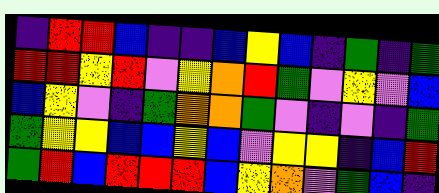[["indigo", "red", "red", "blue", "indigo", "indigo", "blue", "yellow", "blue", "indigo", "green", "indigo", "green"], ["red", "red", "yellow", "red", "violet", "yellow", "orange", "red", "green", "violet", "yellow", "violet", "blue"], ["blue", "yellow", "violet", "indigo", "green", "orange", "orange", "green", "violet", "indigo", "violet", "indigo", "green"], ["green", "yellow", "yellow", "blue", "blue", "yellow", "blue", "violet", "yellow", "yellow", "indigo", "blue", "red"], ["green", "red", "blue", "red", "red", "red", "blue", "yellow", "orange", "violet", "green", "blue", "indigo"]]